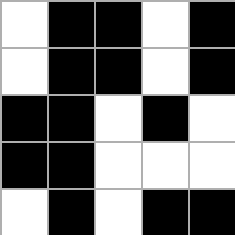[["white", "black", "black", "white", "black"], ["white", "black", "black", "white", "black"], ["black", "black", "white", "black", "white"], ["black", "black", "white", "white", "white"], ["white", "black", "white", "black", "black"]]